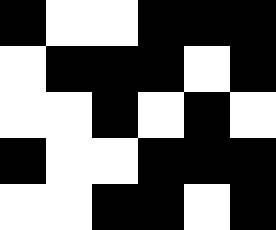[["black", "white", "white", "black", "black", "black"], ["white", "black", "black", "black", "white", "black"], ["white", "white", "black", "white", "black", "white"], ["black", "white", "white", "black", "black", "black"], ["white", "white", "black", "black", "white", "black"]]